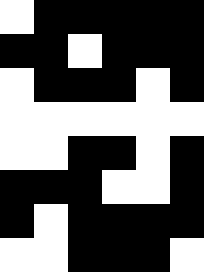[["white", "black", "black", "black", "black", "black"], ["black", "black", "white", "black", "black", "black"], ["white", "black", "black", "black", "white", "black"], ["white", "white", "white", "white", "white", "white"], ["white", "white", "black", "black", "white", "black"], ["black", "black", "black", "white", "white", "black"], ["black", "white", "black", "black", "black", "black"], ["white", "white", "black", "black", "black", "white"]]